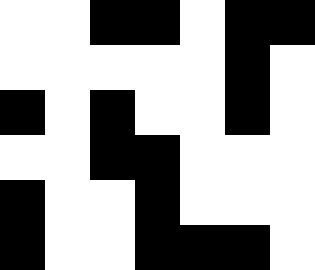[["white", "white", "black", "black", "white", "black", "black"], ["white", "white", "white", "white", "white", "black", "white"], ["black", "white", "black", "white", "white", "black", "white"], ["white", "white", "black", "black", "white", "white", "white"], ["black", "white", "white", "black", "white", "white", "white"], ["black", "white", "white", "black", "black", "black", "white"]]